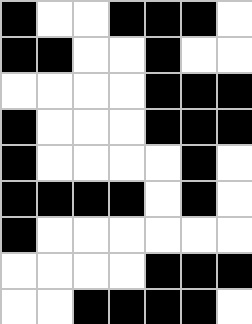[["black", "white", "white", "black", "black", "black", "white"], ["black", "black", "white", "white", "black", "white", "white"], ["white", "white", "white", "white", "black", "black", "black"], ["black", "white", "white", "white", "black", "black", "black"], ["black", "white", "white", "white", "white", "black", "white"], ["black", "black", "black", "black", "white", "black", "white"], ["black", "white", "white", "white", "white", "white", "white"], ["white", "white", "white", "white", "black", "black", "black"], ["white", "white", "black", "black", "black", "black", "white"]]